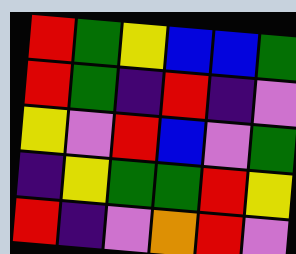[["red", "green", "yellow", "blue", "blue", "green"], ["red", "green", "indigo", "red", "indigo", "violet"], ["yellow", "violet", "red", "blue", "violet", "green"], ["indigo", "yellow", "green", "green", "red", "yellow"], ["red", "indigo", "violet", "orange", "red", "violet"]]